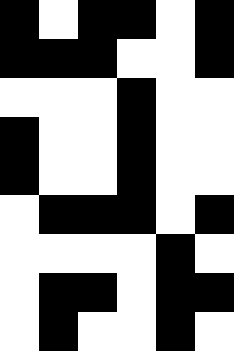[["black", "white", "black", "black", "white", "black"], ["black", "black", "black", "white", "white", "black"], ["white", "white", "white", "black", "white", "white"], ["black", "white", "white", "black", "white", "white"], ["black", "white", "white", "black", "white", "white"], ["white", "black", "black", "black", "white", "black"], ["white", "white", "white", "white", "black", "white"], ["white", "black", "black", "white", "black", "black"], ["white", "black", "white", "white", "black", "white"]]